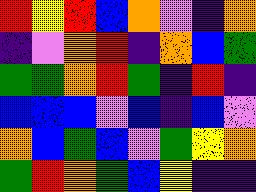[["red", "yellow", "red", "blue", "orange", "violet", "indigo", "orange"], ["indigo", "violet", "orange", "red", "indigo", "orange", "blue", "green"], ["green", "green", "orange", "red", "green", "indigo", "red", "indigo"], ["blue", "blue", "blue", "violet", "blue", "indigo", "blue", "violet"], ["orange", "blue", "green", "blue", "violet", "green", "yellow", "orange"], ["green", "red", "orange", "green", "blue", "yellow", "indigo", "indigo"]]